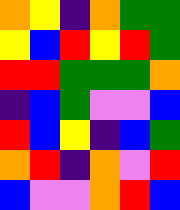[["orange", "yellow", "indigo", "orange", "green", "green"], ["yellow", "blue", "red", "yellow", "red", "green"], ["red", "red", "green", "green", "green", "orange"], ["indigo", "blue", "green", "violet", "violet", "blue"], ["red", "blue", "yellow", "indigo", "blue", "green"], ["orange", "red", "indigo", "orange", "violet", "red"], ["blue", "violet", "violet", "orange", "red", "blue"]]